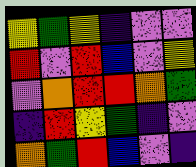[["yellow", "green", "yellow", "indigo", "violet", "violet"], ["red", "violet", "red", "blue", "violet", "yellow"], ["violet", "orange", "red", "red", "orange", "green"], ["indigo", "red", "yellow", "green", "indigo", "violet"], ["orange", "green", "red", "blue", "violet", "indigo"]]